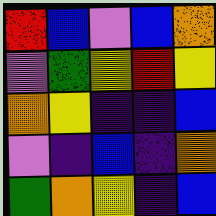[["red", "blue", "violet", "blue", "orange"], ["violet", "green", "yellow", "red", "yellow"], ["orange", "yellow", "indigo", "indigo", "blue"], ["violet", "indigo", "blue", "indigo", "orange"], ["green", "orange", "yellow", "indigo", "blue"]]